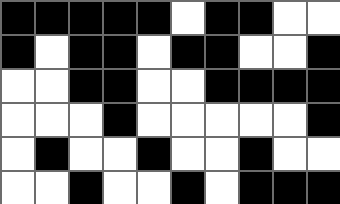[["black", "black", "black", "black", "black", "white", "black", "black", "white", "white"], ["black", "white", "black", "black", "white", "black", "black", "white", "white", "black"], ["white", "white", "black", "black", "white", "white", "black", "black", "black", "black"], ["white", "white", "white", "black", "white", "white", "white", "white", "white", "black"], ["white", "black", "white", "white", "black", "white", "white", "black", "white", "white"], ["white", "white", "black", "white", "white", "black", "white", "black", "black", "black"]]